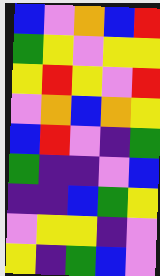[["blue", "violet", "orange", "blue", "red"], ["green", "yellow", "violet", "yellow", "yellow"], ["yellow", "red", "yellow", "violet", "red"], ["violet", "orange", "blue", "orange", "yellow"], ["blue", "red", "violet", "indigo", "green"], ["green", "indigo", "indigo", "violet", "blue"], ["indigo", "indigo", "blue", "green", "yellow"], ["violet", "yellow", "yellow", "indigo", "violet"], ["yellow", "indigo", "green", "blue", "violet"]]